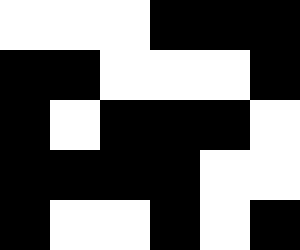[["white", "white", "white", "black", "black", "black"], ["black", "black", "white", "white", "white", "black"], ["black", "white", "black", "black", "black", "white"], ["black", "black", "black", "black", "white", "white"], ["black", "white", "white", "black", "white", "black"]]